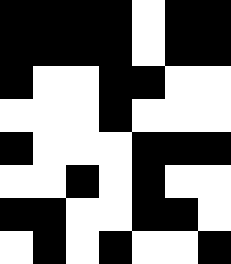[["black", "black", "black", "black", "white", "black", "black"], ["black", "black", "black", "black", "white", "black", "black"], ["black", "white", "white", "black", "black", "white", "white"], ["white", "white", "white", "black", "white", "white", "white"], ["black", "white", "white", "white", "black", "black", "black"], ["white", "white", "black", "white", "black", "white", "white"], ["black", "black", "white", "white", "black", "black", "white"], ["white", "black", "white", "black", "white", "white", "black"]]